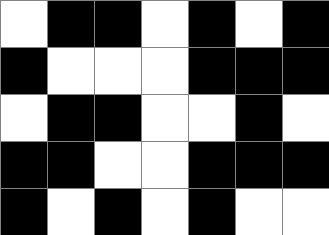[["white", "black", "black", "white", "black", "white", "black"], ["black", "white", "white", "white", "black", "black", "black"], ["white", "black", "black", "white", "white", "black", "white"], ["black", "black", "white", "white", "black", "black", "black"], ["black", "white", "black", "white", "black", "white", "white"]]